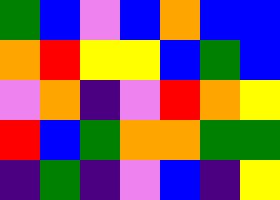[["green", "blue", "violet", "blue", "orange", "blue", "blue"], ["orange", "red", "yellow", "yellow", "blue", "green", "blue"], ["violet", "orange", "indigo", "violet", "red", "orange", "yellow"], ["red", "blue", "green", "orange", "orange", "green", "green"], ["indigo", "green", "indigo", "violet", "blue", "indigo", "yellow"]]